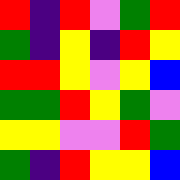[["red", "indigo", "red", "violet", "green", "red"], ["green", "indigo", "yellow", "indigo", "red", "yellow"], ["red", "red", "yellow", "violet", "yellow", "blue"], ["green", "green", "red", "yellow", "green", "violet"], ["yellow", "yellow", "violet", "violet", "red", "green"], ["green", "indigo", "red", "yellow", "yellow", "blue"]]